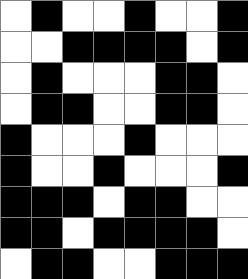[["white", "black", "white", "white", "black", "white", "white", "black"], ["white", "white", "black", "black", "black", "black", "white", "black"], ["white", "black", "white", "white", "white", "black", "black", "white"], ["white", "black", "black", "white", "white", "black", "black", "white"], ["black", "white", "white", "white", "black", "white", "white", "white"], ["black", "white", "white", "black", "white", "white", "white", "black"], ["black", "black", "black", "white", "black", "black", "white", "white"], ["black", "black", "white", "black", "black", "black", "black", "white"], ["white", "black", "black", "white", "white", "black", "black", "black"]]